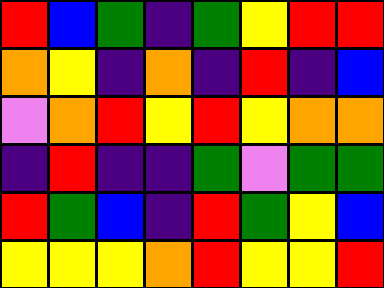[["red", "blue", "green", "indigo", "green", "yellow", "red", "red"], ["orange", "yellow", "indigo", "orange", "indigo", "red", "indigo", "blue"], ["violet", "orange", "red", "yellow", "red", "yellow", "orange", "orange"], ["indigo", "red", "indigo", "indigo", "green", "violet", "green", "green"], ["red", "green", "blue", "indigo", "red", "green", "yellow", "blue"], ["yellow", "yellow", "yellow", "orange", "red", "yellow", "yellow", "red"]]